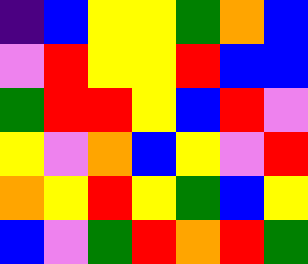[["indigo", "blue", "yellow", "yellow", "green", "orange", "blue"], ["violet", "red", "yellow", "yellow", "red", "blue", "blue"], ["green", "red", "red", "yellow", "blue", "red", "violet"], ["yellow", "violet", "orange", "blue", "yellow", "violet", "red"], ["orange", "yellow", "red", "yellow", "green", "blue", "yellow"], ["blue", "violet", "green", "red", "orange", "red", "green"]]